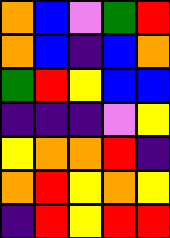[["orange", "blue", "violet", "green", "red"], ["orange", "blue", "indigo", "blue", "orange"], ["green", "red", "yellow", "blue", "blue"], ["indigo", "indigo", "indigo", "violet", "yellow"], ["yellow", "orange", "orange", "red", "indigo"], ["orange", "red", "yellow", "orange", "yellow"], ["indigo", "red", "yellow", "red", "red"]]